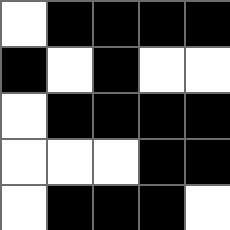[["white", "black", "black", "black", "black"], ["black", "white", "black", "white", "white"], ["white", "black", "black", "black", "black"], ["white", "white", "white", "black", "black"], ["white", "black", "black", "black", "white"]]